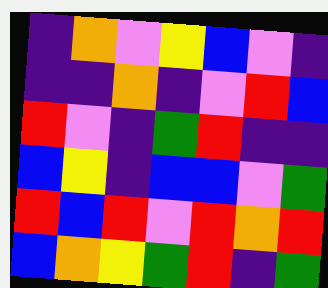[["indigo", "orange", "violet", "yellow", "blue", "violet", "indigo"], ["indigo", "indigo", "orange", "indigo", "violet", "red", "blue"], ["red", "violet", "indigo", "green", "red", "indigo", "indigo"], ["blue", "yellow", "indigo", "blue", "blue", "violet", "green"], ["red", "blue", "red", "violet", "red", "orange", "red"], ["blue", "orange", "yellow", "green", "red", "indigo", "green"]]